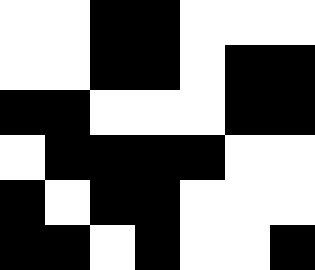[["white", "white", "black", "black", "white", "white", "white"], ["white", "white", "black", "black", "white", "black", "black"], ["black", "black", "white", "white", "white", "black", "black"], ["white", "black", "black", "black", "black", "white", "white"], ["black", "white", "black", "black", "white", "white", "white"], ["black", "black", "white", "black", "white", "white", "black"]]